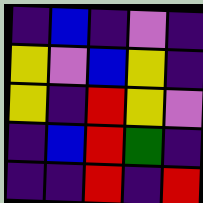[["indigo", "blue", "indigo", "violet", "indigo"], ["yellow", "violet", "blue", "yellow", "indigo"], ["yellow", "indigo", "red", "yellow", "violet"], ["indigo", "blue", "red", "green", "indigo"], ["indigo", "indigo", "red", "indigo", "red"]]